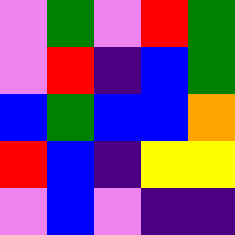[["violet", "green", "violet", "red", "green"], ["violet", "red", "indigo", "blue", "green"], ["blue", "green", "blue", "blue", "orange"], ["red", "blue", "indigo", "yellow", "yellow"], ["violet", "blue", "violet", "indigo", "indigo"]]